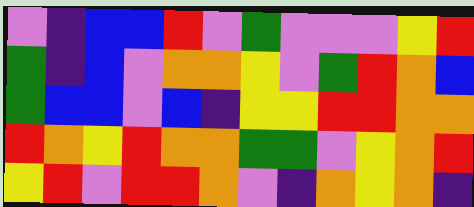[["violet", "indigo", "blue", "blue", "red", "violet", "green", "violet", "violet", "violet", "yellow", "red"], ["green", "indigo", "blue", "violet", "orange", "orange", "yellow", "violet", "green", "red", "orange", "blue"], ["green", "blue", "blue", "violet", "blue", "indigo", "yellow", "yellow", "red", "red", "orange", "orange"], ["red", "orange", "yellow", "red", "orange", "orange", "green", "green", "violet", "yellow", "orange", "red"], ["yellow", "red", "violet", "red", "red", "orange", "violet", "indigo", "orange", "yellow", "orange", "indigo"]]